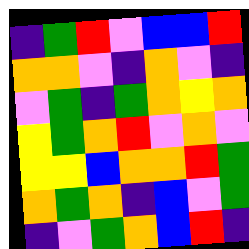[["indigo", "green", "red", "violet", "blue", "blue", "red"], ["orange", "orange", "violet", "indigo", "orange", "violet", "indigo"], ["violet", "green", "indigo", "green", "orange", "yellow", "orange"], ["yellow", "green", "orange", "red", "violet", "orange", "violet"], ["yellow", "yellow", "blue", "orange", "orange", "red", "green"], ["orange", "green", "orange", "indigo", "blue", "violet", "green"], ["indigo", "violet", "green", "orange", "blue", "red", "indigo"]]